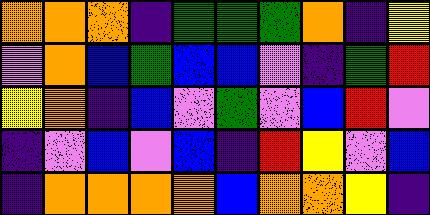[["orange", "orange", "orange", "indigo", "green", "green", "green", "orange", "indigo", "yellow"], ["violet", "orange", "blue", "green", "blue", "blue", "violet", "indigo", "green", "red"], ["yellow", "orange", "indigo", "blue", "violet", "green", "violet", "blue", "red", "violet"], ["indigo", "violet", "blue", "violet", "blue", "indigo", "red", "yellow", "violet", "blue"], ["indigo", "orange", "orange", "orange", "orange", "blue", "orange", "orange", "yellow", "indigo"]]